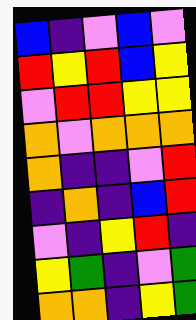[["blue", "indigo", "violet", "blue", "violet"], ["red", "yellow", "red", "blue", "yellow"], ["violet", "red", "red", "yellow", "yellow"], ["orange", "violet", "orange", "orange", "orange"], ["orange", "indigo", "indigo", "violet", "red"], ["indigo", "orange", "indigo", "blue", "red"], ["violet", "indigo", "yellow", "red", "indigo"], ["yellow", "green", "indigo", "violet", "green"], ["orange", "orange", "indigo", "yellow", "green"]]